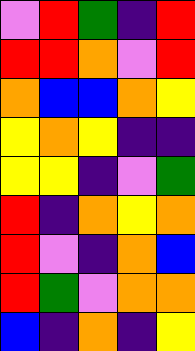[["violet", "red", "green", "indigo", "red"], ["red", "red", "orange", "violet", "red"], ["orange", "blue", "blue", "orange", "yellow"], ["yellow", "orange", "yellow", "indigo", "indigo"], ["yellow", "yellow", "indigo", "violet", "green"], ["red", "indigo", "orange", "yellow", "orange"], ["red", "violet", "indigo", "orange", "blue"], ["red", "green", "violet", "orange", "orange"], ["blue", "indigo", "orange", "indigo", "yellow"]]